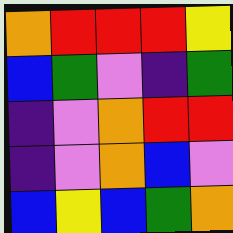[["orange", "red", "red", "red", "yellow"], ["blue", "green", "violet", "indigo", "green"], ["indigo", "violet", "orange", "red", "red"], ["indigo", "violet", "orange", "blue", "violet"], ["blue", "yellow", "blue", "green", "orange"]]